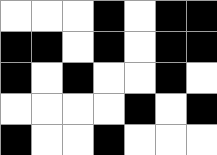[["white", "white", "white", "black", "white", "black", "black"], ["black", "black", "white", "black", "white", "black", "black"], ["black", "white", "black", "white", "white", "black", "white"], ["white", "white", "white", "white", "black", "white", "black"], ["black", "white", "white", "black", "white", "white", "white"]]